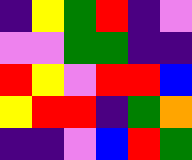[["indigo", "yellow", "green", "red", "indigo", "violet"], ["violet", "violet", "green", "green", "indigo", "indigo"], ["red", "yellow", "violet", "red", "red", "blue"], ["yellow", "red", "red", "indigo", "green", "orange"], ["indigo", "indigo", "violet", "blue", "red", "green"]]